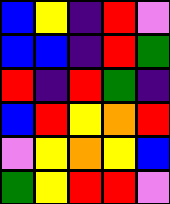[["blue", "yellow", "indigo", "red", "violet"], ["blue", "blue", "indigo", "red", "green"], ["red", "indigo", "red", "green", "indigo"], ["blue", "red", "yellow", "orange", "red"], ["violet", "yellow", "orange", "yellow", "blue"], ["green", "yellow", "red", "red", "violet"]]